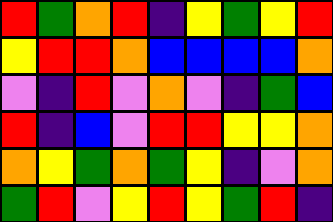[["red", "green", "orange", "red", "indigo", "yellow", "green", "yellow", "red"], ["yellow", "red", "red", "orange", "blue", "blue", "blue", "blue", "orange"], ["violet", "indigo", "red", "violet", "orange", "violet", "indigo", "green", "blue"], ["red", "indigo", "blue", "violet", "red", "red", "yellow", "yellow", "orange"], ["orange", "yellow", "green", "orange", "green", "yellow", "indigo", "violet", "orange"], ["green", "red", "violet", "yellow", "red", "yellow", "green", "red", "indigo"]]